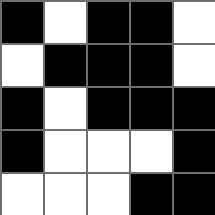[["black", "white", "black", "black", "white"], ["white", "black", "black", "black", "white"], ["black", "white", "black", "black", "black"], ["black", "white", "white", "white", "black"], ["white", "white", "white", "black", "black"]]